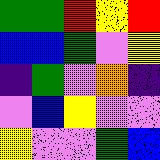[["green", "green", "red", "yellow", "red"], ["blue", "blue", "green", "violet", "yellow"], ["indigo", "green", "violet", "orange", "indigo"], ["violet", "blue", "yellow", "violet", "violet"], ["yellow", "violet", "violet", "green", "blue"]]